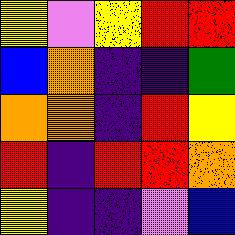[["yellow", "violet", "yellow", "red", "red"], ["blue", "orange", "indigo", "indigo", "green"], ["orange", "orange", "indigo", "red", "yellow"], ["red", "indigo", "red", "red", "orange"], ["yellow", "indigo", "indigo", "violet", "blue"]]